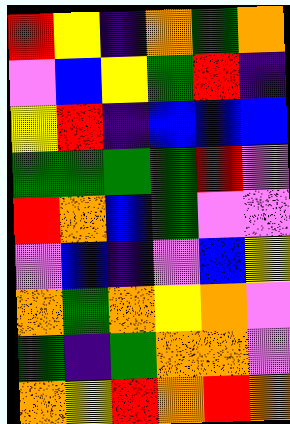[["red", "yellow", "indigo", "orange", "green", "orange"], ["violet", "blue", "yellow", "green", "red", "indigo"], ["yellow", "red", "indigo", "blue", "blue", "blue"], ["green", "green", "green", "green", "red", "violet"], ["red", "orange", "blue", "green", "violet", "violet"], ["violet", "blue", "indigo", "violet", "blue", "yellow"], ["orange", "green", "orange", "yellow", "orange", "violet"], ["green", "indigo", "green", "orange", "orange", "violet"], ["orange", "yellow", "red", "orange", "red", "orange"]]